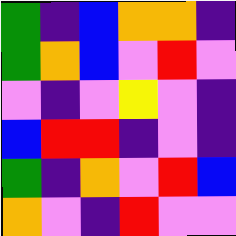[["green", "indigo", "blue", "orange", "orange", "indigo"], ["green", "orange", "blue", "violet", "red", "violet"], ["violet", "indigo", "violet", "yellow", "violet", "indigo"], ["blue", "red", "red", "indigo", "violet", "indigo"], ["green", "indigo", "orange", "violet", "red", "blue"], ["orange", "violet", "indigo", "red", "violet", "violet"]]